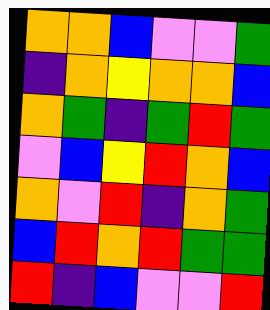[["orange", "orange", "blue", "violet", "violet", "green"], ["indigo", "orange", "yellow", "orange", "orange", "blue"], ["orange", "green", "indigo", "green", "red", "green"], ["violet", "blue", "yellow", "red", "orange", "blue"], ["orange", "violet", "red", "indigo", "orange", "green"], ["blue", "red", "orange", "red", "green", "green"], ["red", "indigo", "blue", "violet", "violet", "red"]]